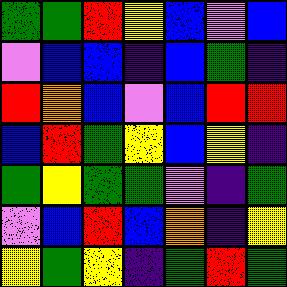[["green", "green", "red", "yellow", "blue", "violet", "blue"], ["violet", "blue", "blue", "indigo", "blue", "green", "indigo"], ["red", "orange", "blue", "violet", "blue", "red", "red"], ["blue", "red", "green", "yellow", "blue", "yellow", "indigo"], ["green", "yellow", "green", "green", "violet", "indigo", "green"], ["violet", "blue", "red", "blue", "orange", "indigo", "yellow"], ["yellow", "green", "yellow", "indigo", "green", "red", "green"]]